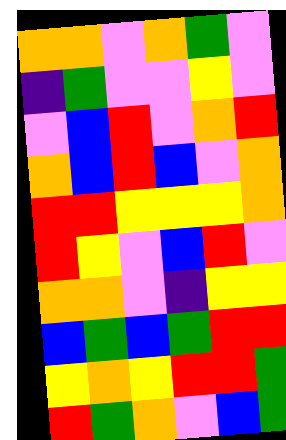[["orange", "orange", "violet", "orange", "green", "violet"], ["indigo", "green", "violet", "violet", "yellow", "violet"], ["violet", "blue", "red", "violet", "orange", "red"], ["orange", "blue", "red", "blue", "violet", "orange"], ["red", "red", "yellow", "yellow", "yellow", "orange"], ["red", "yellow", "violet", "blue", "red", "violet"], ["orange", "orange", "violet", "indigo", "yellow", "yellow"], ["blue", "green", "blue", "green", "red", "red"], ["yellow", "orange", "yellow", "red", "red", "green"], ["red", "green", "orange", "violet", "blue", "green"]]